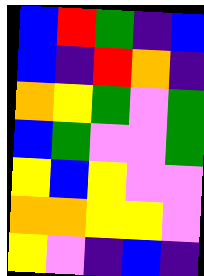[["blue", "red", "green", "indigo", "blue"], ["blue", "indigo", "red", "orange", "indigo"], ["orange", "yellow", "green", "violet", "green"], ["blue", "green", "violet", "violet", "green"], ["yellow", "blue", "yellow", "violet", "violet"], ["orange", "orange", "yellow", "yellow", "violet"], ["yellow", "violet", "indigo", "blue", "indigo"]]